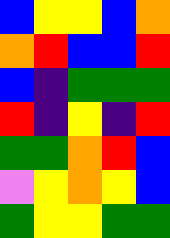[["blue", "yellow", "yellow", "blue", "orange"], ["orange", "red", "blue", "blue", "red"], ["blue", "indigo", "green", "green", "green"], ["red", "indigo", "yellow", "indigo", "red"], ["green", "green", "orange", "red", "blue"], ["violet", "yellow", "orange", "yellow", "blue"], ["green", "yellow", "yellow", "green", "green"]]